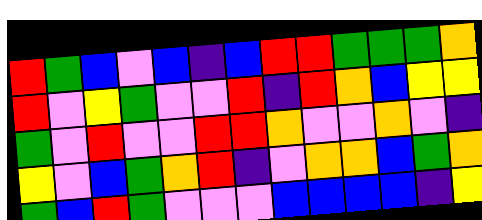[["red", "green", "blue", "violet", "blue", "indigo", "blue", "red", "red", "green", "green", "green", "orange"], ["red", "violet", "yellow", "green", "violet", "violet", "red", "indigo", "red", "orange", "blue", "yellow", "yellow"], ["green", "violet", "red", "violet", "violet", "red", "red", "orange", "violet", "violet", "orange", "violet", "indigo"], ["yellow", "violet", "blue", "green", "orange", "red", "indigo", "violet", "orange", "orange", "blue", "green", "orange"], ["green", "blue", "red", "green", "violet", "violet", "violet", "blue", "blue", "blue", "blue", "indigo", "yellow"]]